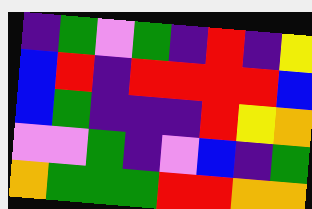[["indigo", "green", "violet", "green", "indigo", "red", "indigo", "yellow"], ["blue", "red", "indigo", "red", "red", "red", "red", "blue"], ["blue", "green", "indigo", "indigo", "indigo", "red", "yellow", "orange"], ["violet", "violet", "green", "indigo", "violet", "blue", "indigo", "green"], ["orange", "green", "green", "green", "red", "red", "orange", "orange"]]